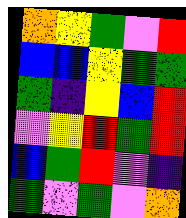[["orange", "yellow", "green", "violet", "red"], ["blue", "blue", "yellow", "green", "green"], ["green", "indigo", "yellow", "blue", "red"], ["violet", "yellow", "red", "green", "red"], ["blue", "green", "red", "violet", "indigo"], ["green", "violet", "green", "violet", "orange"]]